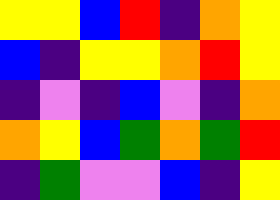[["yellow", "yellow", "blue", "red", "indigo", "orange", "yellow"], ["blue", "indigo", "yellow", "yellow", "orange", "red", "yellow"], ["indigo", "violet", "indigo", "blue", "violet", "indigo", "orange"], ["orange", "yellow", "blue", "green", "orange", "green", "red"], ["indigo", "green", "violet", "violet", "blue", "indigo", "yellow"]]